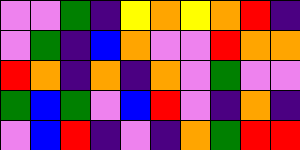[["violet", "violet", "green", "indigo", "yellow", "orange", "yellow", "orange", "red", "indigo"], ["violet", "green", "indigo", "blue", "orange", "violet", "violet", "red", "orange", "orange"], ["red", "orange", "indigo", "orange", "indigo", "orange", "violet", "green", "violet", "violet"], ["green", "blue", "green", "violet", "blue", "red", "violet", "indigo", "orange", "indigo"], ["violet", "blue", "red", "indigo", "violet", "indigo", "orange", "green", "red", "red"]]